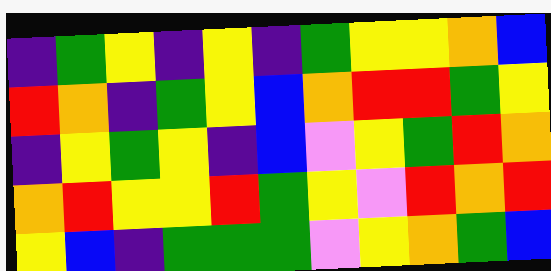[["indigo", "green", "yellow", "indigo", "yellow", "indigo", "green", "yellow", "yellow", "orange", "blue"], ["red", "orange", "indigo", "green", "yellow", "blue", "orange", "red", "red", "green", "yellow"], ["indigo", "yellow", "green", "yellow", "indigo", "blue", "violet", "yellow", "green", "red", "orange"], ["orange", "red", "yellow", "yellow", "red", "green", "yellow", "violet", "red", "orange", "red"], ["yellow", "blue", "indigo", "green", "green", "green", "violet", "yellow", "orange", "green", "blue"]]